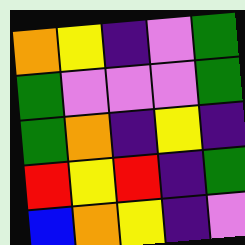[["orange", "yellow", "indigo", "violet", "green"], ["green", "violet", "violet", "violet", "green"], ["green", "orange", "indigo", "yellow", "indigo"], ["red", "yellow", "red", "indigo", "green"], ["blue", "orange", "yellow", "indigo", "violet"]]